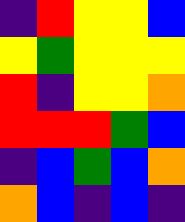[["indigo", "red", "yellow", "yellow", "blue"], ["yellow", "green", "yellow", "yellow", "yellow"], ["red", "indigo", "yellow", "yellow", "orange"], ["red", "red", "red", "green", "blue"], ["indigo", "blue", "green", "blue", "orange"], ["orange", "blue", "indigo", "blue", "indigo"]]